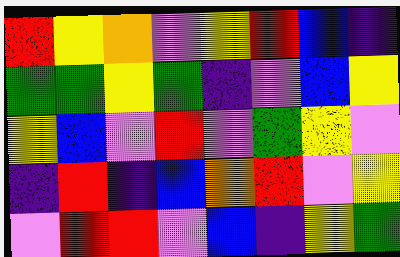[["red", "yellow", "orange", "violet", "yellow", "red", "blue", "indigo"], ["green", "green", "yellow", "green", "indigo", "violet", "blue", "yellow"], ["yellow", "blue", "violet", "red", "violet", "green", "yellow", "violet"], ["indigo", "red", "indigo", "blue", "orange", "red", "violet", "yellow"], ["violet", "red", "red", "violet", "blue", "indigo", "yellow", "green"]]